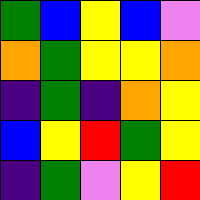[["green", "blue", "yellow", "blue", "violet"], ["orange", "green", "yellow", "yellow", "orange"], ["indigo", "green", "indigo", "orange", "yellow"], ["blue", "yellow", "red", "green", "yellow"], ["indigo", "green", "violet", "yellow", "red"]]